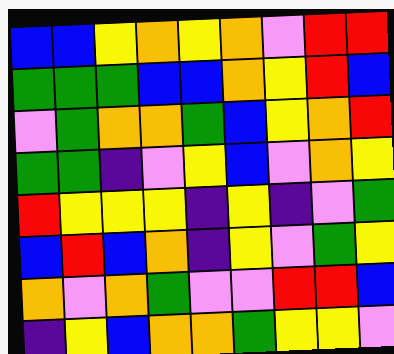[["blue", "blue", "yellow", "orange", "yellow", "orange", "violet", "red", "red"], ["green", "green", "green", "blue", "blue", "orange", "yellow", "red", "blue"], ["violet", "green", "orange", "orange", "green", "blue", "yellow", "orange", "red"], ["green", "green", "indigo", "violet", "yellow", "blue", "violet", "orange", "yellow"], ["red", "yellow", "yellow", "yellow", "indigo", "yellow", "indigo", "violet", "green"], ["blue", "red", "blue", "orange", "indigo", "yellow", "violet", "green", "yellow"], ["orange", "violet", "orange", "green", "violet", "violet", "red", "red", "blue"], ["indigo", "yellow", "blue", "orange", "orange", "green", "yellow", "yellow", "violet"]]